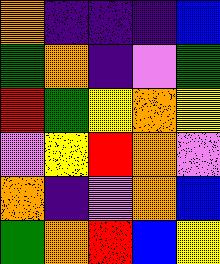[["orange", "indigo", "indigo", "indigo", "blue"], ["green", "orange", "indigo", "violet", "green"], ["red", "green", "yellow", "orange", "yellow"], ["violet", "yellow", "red", "orange", "violet"], ["orange", "indigo", "violet", "orange", "blue"], ["green", "orange", "red", "blue", "yellow"]]